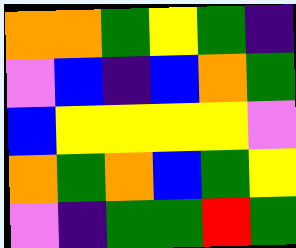[["orange", "orange", "green", "yellow", "green", "indigo"], ["violet", "blue", "indigo", "blue", "orange", "green"], ["blue", "yellow", "yellow", "yellow", "yellow", "violet"], ["orange", "green", "orange", "blue", "green", "yellow"], ["violet", "indigo", "green", "green", "red", "green"]]